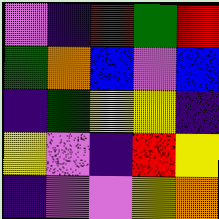[["violet", "indigo", "red", "green", "red"], ["green", "orange", "blue", "violet", "blue"], ["indigo", "green", "yellow", "yellow", "indigo"], ["yellow", "violet", "indigo", "red", "yellow"], ["indigo", "violet", "violet", "yellow", "orange"]]